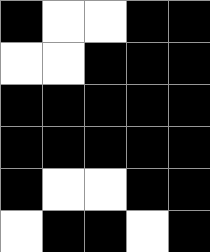[["black", "white", "white", "black", "black"], ["white", "white", "black", "black", "black"], ["black", "black", "black", "black", "black"], ["black", "black", "black", "black", "black"], ["black", "white", "white", "black", "black"], ["white", "black", "black", "white", "black"]]